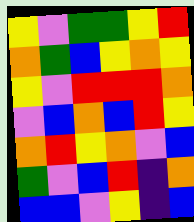[["yellow", "violet", "green", "green", "yellow", "red"], ["orange", "green", "blue", "yellow", "orange", "yellow"], ["yellow", "violet", "red", "red", "red", "orange"], ["violet", "blue", "orange", "blue", "red", "yellow"], ["orange", "red", "yellow", "orange", "violet", "blue"], ["green", "violet", "blue", "red", "indigo", "orange"], ["blue", "blue", "violet", "yellow", "indigo", "blue"]]